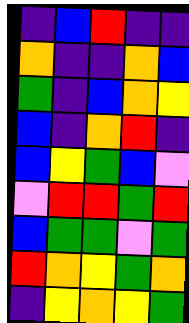[["indigo", "blue", "red", "indigo", "indigo"], ["orange", "indigo", "indigo", "orange", "blue"], ["green", "indigo", "blue", "orange", "yellow"], ["blue", "indigo", "orange", "red", "indigo"], ["blue", "yellow", "green", "blue", "violet"], ["violet", "red", "red", "green", "red"], ["blue", "green", "green", "violet", "green"], ["red", "orange", "yellow", "green", "orange"], ["indigo", "yellow", "orange", "yellow", "green"]]